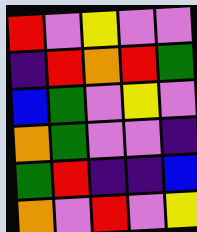[["red", "violet", "yellow", "violet", "violet"], ["indigo", "red", "orange", "red", "green"], ["blue", "green", "violet", "yellow", "violet"], ["orange", "green", "violet", "violet", "indigo"], ["green", "red", "indigo", "indigo", "blue"], ["orange", "violet", "red", "violet", "yellow"]]